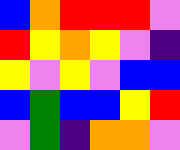[["blue", "orange", "red", "red", "red", "violet"], ["red", "yellow", "orange", "yellow", "violet", "indigo"], ["yellow", "violet", "yellow", "violet", "blue", "blue"], ["blue", "green", "blue", "blue", "yellow", "red"], ["violet", "green", "indigo", "orange", "orange", "violet"]]